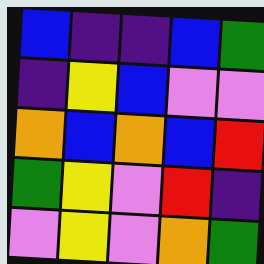[["blue", "indigo", "indigo", "blue", "green"], ["indigo", "yellow", "blue", "violet", "violet"], ["orange", "blue", "orange", "blue", "red"], ["green", "yellow", "violet", "red", "indigo"], ["violet", "yellow", "violet", "orange", "green"]]